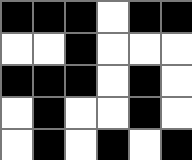[["black", "black", "black", "white", "black", "black"], ["white", "white", "black", "white", "white", "white"], ["black", "black", "black", "white", "black", "white"], ["white", "black", "white", "white", "black", "white"], ["white", "black", "white", "black", "white", "black"]]